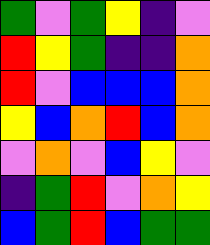[["green", "violet", "green", "yellow", "indigo", "violet"], ["red", "yellow", "green", "indigo", "indigo", "orange"], ["red", "violet", "blue", "blue", "blue", "orange"], ["yellow", "blue", "orange", "red", "blue", "orange"], ["violet", "orange", "violet", "blue", "yellow", "violet"], ["indigo", "green", "red", "violet", "orange", "yellow"], ["blue", "green", "red", "blue", "green", "green"]]